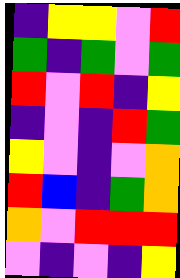[["indigo", "yellow", "yellow", "violet", "red"], ["green", "indigo", "green", "violet", "green"], ["red", "violet", "red", "indigo", "yellow"], ["indigo", "violet", "indigo", "red", "green"], ["yellow", "violet", "indigo", "violet", "orange"], ["red", "blue", "indigo", "green", "orange"], ["orange", "violet", "red", "red", "red"], ["violet", "indigo", "violet", "indigo", "yellow"]]